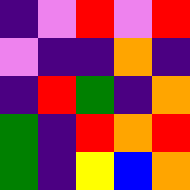[["indigo", "violet", "red", "violet", "red"], ["violet", "indigo", "indigo", "orange", "indigo"], ["indigo", "red", "green", "indigo", "orange"], ["green", "indigo", "red", "orange", "red"], ["green", "indigo", "yellow", "blue", "orange"]]